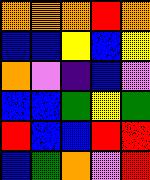[["orange", "orange", "orange", "red", "orange"], ["blue", "blue", "yellow", "blue", "yellow"], ["orange", "violet", "indigo", "blue", "violet"], ["blue", "blue", "green", "yellow", "green"], ["red", "blue", "blue", "red", "red"], ["blue", "green", "orange", "violet", "red"]]